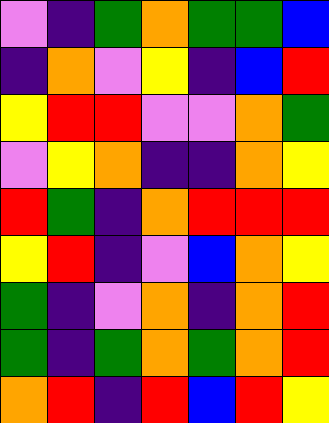[["violet", "indigo", "green", "orange", "green", "green", "blue"], ["indigo", "orange", "violet", "yellow", "indigo", "blue", "red"], ["yellow", "red", "red", "violet", "violet", "orange", "green"], ["violet", "yellow", "orange", "indigo", "indigo", "orange", "yellow"], ["red", "green", "indigo", "orange", "red", "red", "red"], ["yellow", "red", "indigo", "violet", "blue", "orange", "yellow"], ["green", "indigo", "violet", "orange", "indigo", "orange", "red"], ["green", "indigo", "green", "orange", "green", "orange", "red"], ["orange", "red", "indigo", "red", "blue", "red", "yellow"]]